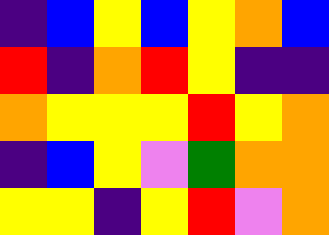[["indigo", "blue", "yellow", "blue", "yellow", "orange", "blue"], ["red", "indigo", "orange", "red", "yellow", "indigo", "indigo"], ["orange", "yellow", "yellow", "yellow", "red", "yellow", "orange"], ["indigo", "blue", "yellow", "violet", "green", "orange", "orange"], ["yellow", "yellow", "indigo", "yellow", "red", "violet", "orange"]]